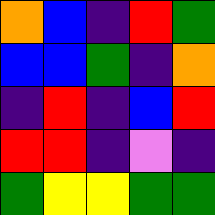[["orange", "blue", "indigo", "red", "green"], ["blue", "blue", "green", "indigo", "orange"], ["indigo", "red", "indigo", "blue", "red"], ["red", "red", "indigo", "violet", "indigo"], ["green", "yellow", "yellow", "green", "green"]]